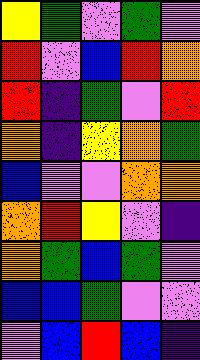[["yellow", "green", "violet", "green", "violet"], ["red", "violet", "blue", "red", "orange"], ["red", "indigo", "green", "violet", "red"], ["orange", "indigo", "yellow", "orange", "green"], ["blue", "violet", "violet", "orange", "orange"], ["orange", "red", "yellow", "violet", "indigo"], ["orange", "green", "blue", "green", "violet"], ["blue", "blue", "green", "violet", "violet"], ["violet", "blue", "red", "blue", "indigo"]]